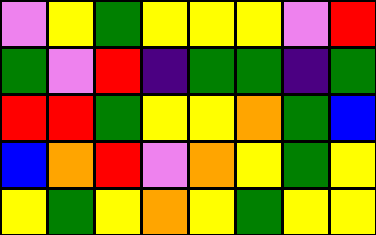[["violet", "yellow", "green", "yellow", "yellow", "yellow", "violet", "red"], ["green", "violet", "red", "indigo", "green", "green", "indigo", "green"], ["red", "red", "green", "yellow", "yellow", "orange", "green", "blue"], ["blue", "orange", "red", "violet", "orange", "yellow", "green", "yellow"], ["yellow", "green", "yellow", "orange", "yellow", "green", "yellow", "yellow"]]